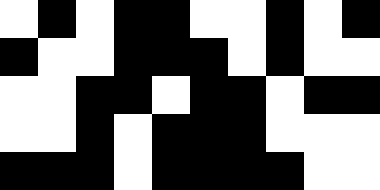[["white", "black", "white", "black", "black", "white", "white", "black", "white", "black"], ["black", "white", "white", "black", "black", "black", "white", "black", "white", "white"], ["white", "white", "black", "black", "white", "black", "black", "white", "black", "black"], ["white", "white", "black", "white", "black", "black", "black", "white", "white", "white"], ["black", "black", "black", "white", "black", "black", "black", "black", "white", "white"]]